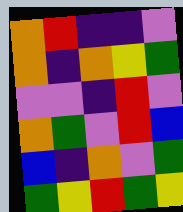[["orange", "red", "indigo", "indigo", "violet"], ["orange", "indigo", "orange", "yellow", "green"], ["violet", "violet", "indigo", "red", "violet"], ["orange", "green", "violet", "red", "blue"], ["blue", "indigo", "orange", "violet", "green"], ["green", "yellow", "red", "green", "yellow"]]